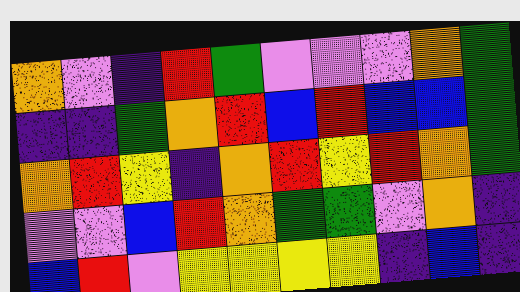[["orange", "violet", "indigo", "red", "green", "violet", "violet", "violet", "orange", "green"], ["indigo", "indigo", "green", "orange", "red", "blue", "red", "blue", "blue", "green"], ["orange", "red", "yellow", "indigo", "orange", "red", "yellow", "red", "orange", "green"], ["violet", "violet", "blue", "red", "orange", "green", "green", "violet", "orange", "indigo"], ["blue", "red", "violet", "yellow", "yellow", "yellow", "yellow", "indigo", "blue", "indigo"]]